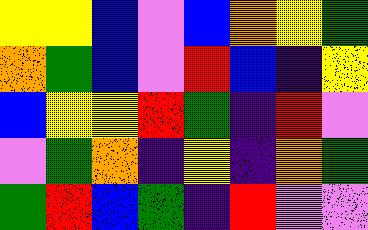[["yellow", "yellow", "blue", "violet", "blue", "orange", "yellow", "green"], ["orange", "green", "blue", "violet", "red", "blue", "indigo", "yellow"], ["blue", "yellow", "yellow", "red", "green", "indigo", "red", "violet"], ["violet", "green", "orange", "indigo", "yellow", "indigo", "orange", "green"], ["green", "red", "blue", "green", "indigo", "red", "violet", "violet"]]